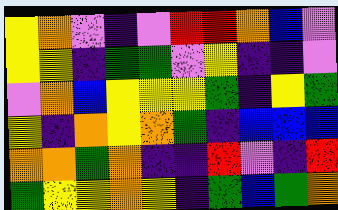[["yellow", "orange", "violet", "indigo", "violet", "red", "red", "orange", "blue", "violet"], ["yellow", "yellow", "indigo", "green", "green", "violet", "yellow", "indigo", "indigo", "violet"], ["violet", "orange", "blue", "yellow", "yellow", "yellow", "green", "indigo", "yellow", "green"], ["yellow", "indigo", "orange", "yellow", "orange", "green", "indigo", "blue", "blue", "blue"], ["orange", "orange", "green", "orange", "indigo", "indigo", "red", "violet", "indigo", "red"], ["green", "yellow", "yellow", "orange", "yellow", "indigo", "green", "blue", "green", "orange"]]